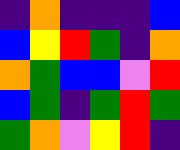[["indigo", "orange", "indigo", "indigo", "indigo", "blue"], ["blue", "yellow", "red", "green", "indigo", "orange"], ["orange", "green", "blue", "blue", "violet", "red"], ["blue", "green", "indigo", "green", "red", "green"], ["green", "orange", "violet", "yellow", "red", "indigo"]]